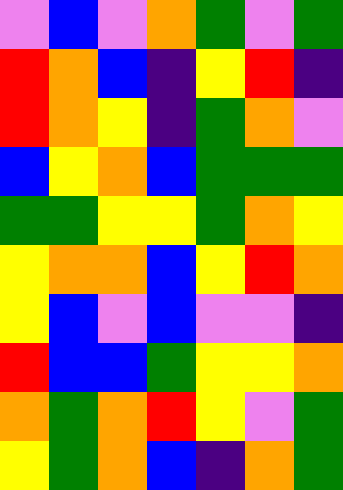[["violet", "blue", "violet", "orange", "green", "violet", "green"], ["red", "orange", "blue", "indigo", "yellow", "red", "indigo"], ["red", "orange", "yellow", "indigo", "green", "orange", "violet"], ["blue", "yellow", "orange", "blue", "green", "green", "green"], ["green", "green", "yellow", "yellow", "green", "orange", "yellow"], ["yellow", "orange", "orange", "blue", "yellow", "red", "orange"], ["yellow", "blue", "violet", "blue", "violet", "violet", "indigo"], ["red", "blue", "blue", "green", "yellow", "yellow", "orange"], ["orange", "green", "orange", "red", "yellow", "violet", "green"], ["yellow", "green", "orange", "blue", "indigo", "orange", "green"]]